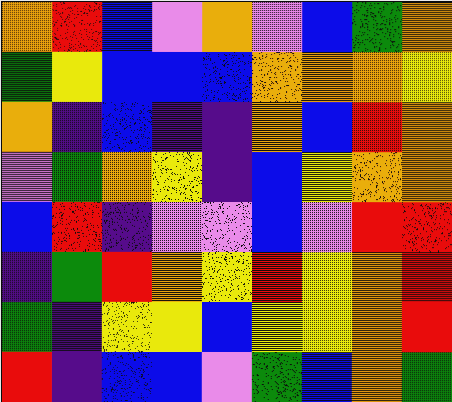[["orange", "red", "blue", "violet", "orange", "violet", "blue", "green", "orange"], ["green", "yellow", "blue", "blue", "blue", "orange", "orange", "orange", "yellow"], ["orange", "indigo", "blue", "indigo", "indigo", "orange", "blue", "red", "orange"], ["violet", "green", "orange", "yellow", "indigo", "blue", "yellow", "orange", "orange"], ["blue", "red", "indigo", "violet", "violet", "blue", "violet", "red", "red"], ["indigo", "green", "red", "orange", "yellow", "red", "yellow", "orange", "red"], ["green", "indigo", "yellow", "yellow", "blue", "yellow", "yellow", "orange", "red"], ["red", "indigo", "blue", "blue", "violet", "green", "blue", "orange", "green"]]